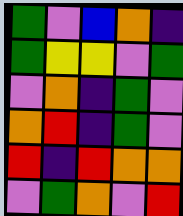[["green", "violet", "blue", "orange", "indigo"], ["green", "yellow", "yellow", "violet", "green"], ["violet", "orange", "indigo", "green", "violet"], ["orange", "red", "indigo", "green", "violet"], ["red", "indigo", "red", "orange", "orange"], ["violet", "green", "orange", "violet", "red"]]